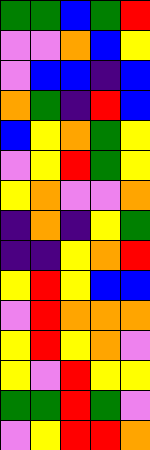[["green", "green", "blue", "green", "red"], ["violet", "violet", "orange", "blue", "yellow"], ["violet", "blue", "blue", "indigo", "blue"], ["orange", "green", "indigo", "red", "blue"], ["blue", "yellow", "orange", "green", "yellow"], ["violet", "yellow", "red", "green", "yellow"], ["yellow", "orange", "violet", "violet", "orange"], ["indigo", "orange", "indigo", "yellow", "green"], ["indigo", "indigo", "yellow", "orange", "red"], ["yellow", "red", "yellow", "blue", "blue"], ["violet", "red", "orange", "orange", "orange"], ["yellow", "red", "yellow", "orange", "violet"], ["yellow", "violet", "red", "yellow", "yellow"], ["green", "green", "red", "green", "violet"], ["violet", "yellow", "red", "red", "orange"]]